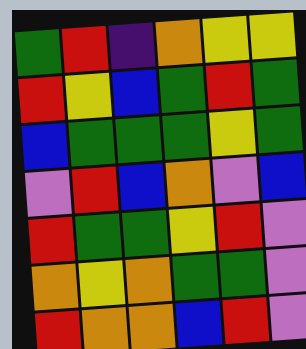[["green", "red", "indigo", "orange", "yellow", "yellow"], ["red", "yellow", "blue", "green", "red", "green"], ["blue", "green", "green", "green", "yellow", "green"], ["violet", "red", "blue", "orange", "violet", "blue"], ["red", "green", "green", "yellow", "red", "violet"], ["orange", "yellow", "orange", "green", "green", "violet"], ["red", "orange", "orange", "blue", "red", "violet"]]